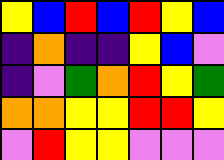[["yellow", "blue", "red", "blue", "red", "yellow", "blue"], ["indigo", "orange", "indigo", "indigo", "yellow", "blue", "violet"], ["indigo", "violet", "green", "orange", "red", "yellow", "green"], ["orange", "orange", "yellow", "yellow", "red", "red", "yellow"], ["violet", "red", "yellow", "yellow", "violet", "violet", "violet"]]